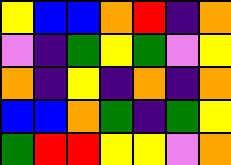[["yellow", "blue", "blue", "orange", "red", "indigo", "orange"], ["violet", "indigo", "green", "yellow", "green", "violet", "yellow"], ["orange", "indigo", "yellow", "indigo", "orange", "indigo", "orange"], ["blue", "blue", "orange", "green", "indigo", "green", "yellow"], ["green", "red", "red", "yellow", "yellow", "violet", "orange"]]